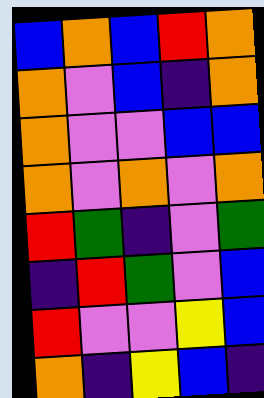[["blue", "orange", "blue", "red", "orange"], ["orange", "violet", "blue", "indigo", "orange"], ["orange", "violet", "violet", "blue", "blue"], ["orange", "violet", "orange", "violet", "orange"], ["red", "green", "indigo", "violet", "green"], ["indigo", "red", "green", "violet", "blue"], ["red", "violet", "violet", "yellow", "blue"], ["orange", "indigo", "yellow", "blue", "indigo"]]